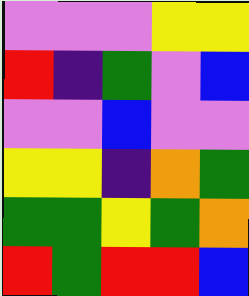[["violet", "violet", "violet", "yellow", "yellow"], ["red", "indigo", "green", "violet", "blue"], ["violet", "violet", "blue", "violet", "violet"], ["yellow", "yellow", "indigo", "orange", "green"], ["green", "green", "yellow", "green", "orange"], ["red", "green", "red", "red", "blue"]]